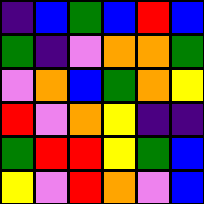[["indigo", "blue", "green", "blue", "red", "blue"], ["green", "indigo", "violet", "orange", "orange", "green"], ["violet", "orange", "blue", "green", "orange", "yellow"], ["red", "violet", "orange", "yellow", "indigo", "indigo"], ["green", "red", "red", "yellow", "green", "blue"], ["yellow", "violet", "red", "orange", "violet", "blue"]]